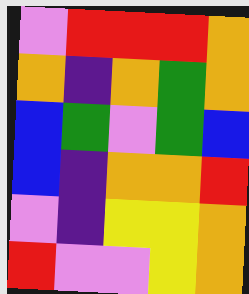[["violet", "red", "red", "red", "orange"], ["orange", "indigo", "orange", "green", "orange"], ["blue", "green", "violet", "green", "blue"], ["blue", "indigo", "orange", "orange", "red"], ["violet", "indigo", "yellow", "yellow", "orange"], ["red", "violet", "violet", "yellow", "orange"]]